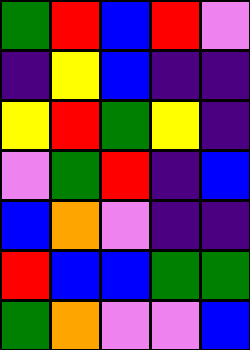[["green", "red", "blue", "red", "violet"], ["indigo", "yellow", "blue", "indigo", "indigo"], ["yellow", "red", "green", "yellow", "indigo"], ["violet", "green", "red", "indigo", "blue"], ["blue", "orange", "violet", "indigo", "indigo"], ["red", "blue", "blue", "green", "green"], ["green", "orange", "violet", "violet", "blue"]]